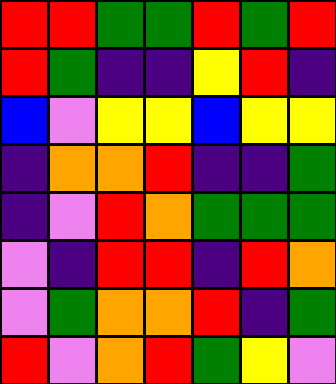[["red", "red", "green", "green", "red", "green", "red"], ["red", "green", "indigo", "indigo", "yellow", "red", "indigo"], ["blue", "violet", "yellow", "yellow", "blue", "yellow", "yellow"], ["indigo", "orange", "orange", "red", "indigo", "indigo", "green"], ["indigo", "violet", "red", "orange", "green", "green", "green"], ["violet", "indigo", "red", "red", "indigo", "red", "orange"], ["violet", "green", "orange", "orange", "red", "indigo", "green"], ["red", "violet", "orange", "red", "green", "yellow", "violet"]]